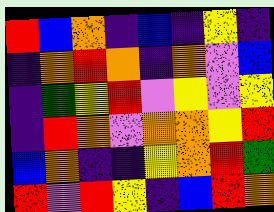[["red", "blue", "orange", "indigo", "blue", "indigo", "yellow", "indigo"], ["indigo", "orange", "red", "orange", "indigo", "orange", "violet", "blue"], ["indigo", "green", "yellow", "red", "violet", "yellow", "violet", "yellow"], ["indigo", "red", "orange", "violet", "orange", "orange", "yellow", "red"], ["blue", "orange", "indigo", "indigo", "yellow", "orange", "red", "green"], ["red", "violet", "red", "yellow", "indigo", "blue", "red", "orange"]]